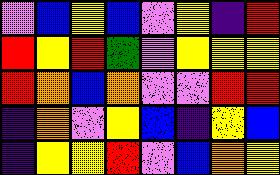[["violet", "blue", "yellow", "blue", "violet", "yellow", "indigo", "red"], ["red", "yellow", "red", "green", "violet", "yellow", "yellow", "yellow"], ["red", "orange", "blue", "orange", "violet", "violet", "red", "red"], ["indigo", "orange", "violet", "yellow", "blue", "indigo", "yellow", "blue"], ["indigo", "yellow", "yellow", "red", "violet", "blue", "orange", "yellow"]]